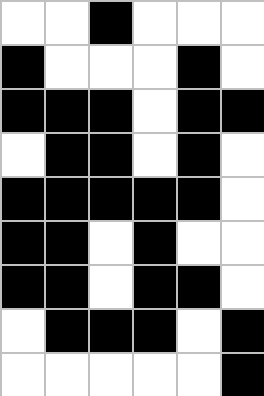[["white", "white", "black", "white", "white", "white"], ["black", "white", "white", "white", "black", "white"], ["black", "black", "black", "white", "black", "black"], ["white", "black", "black", "white", "black", "white"], ["black", "black", "black", "black", "black", "white"], ["black", "black", "white", "black", "white", "white"], ["black", "black", "white", "black", "black", "white"], ["white", "black", "black", "black", "white", "black"], ["white", "white", "white", "white", "white", "black"]]